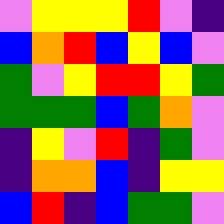[["violet", "yellow", "yellow", "yellow", "red", "violet", "indigo"], ["blue", "orange", "red", "blue", "yellow", "blue", "violet"], ["green", "violet", "yellow", "red", "red", "yellow", "green"], ["green", "green", "green", "blue", "green", "orange", "violet"], ["indigo", "yellow", "violet", "red", "indigo", "green", "violet"], ["indigo", "orange", "orange", "blue", "indigo", "yellow", "yellow"], ["blue", "red", "indigo", "blue", "green", "green", "violet"]]